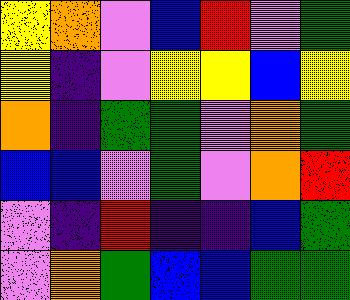[["yellow", "orange", "violet", "blue", "red", "violet", "green"], ["yellow", "indigo", "violet", "yellow", "yellow", "blue", "yellow"], ["orange", "indigo", "green", "green", "violet", "orange", "green"], ["blue", "blue", "violet", "green", "violet", "orange", "red"], ["violet", "indigo", "red", "indigo", "indigo", "blue", "green"], ["violet", "orange", "green", "blue", "blue", "green", "green"]]